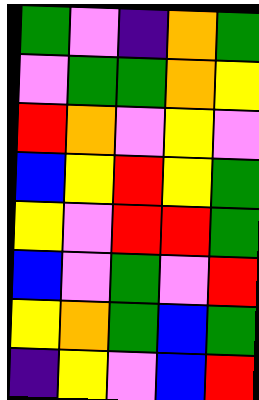[["green", "violet", "indigo", "orange", "green"], ["violet", "green", "green", "orange", "yellow"], ["red", "orange", "violet", "yellow", "violet"], ["blue", "yellow", "red", "yellow", "green"], ["yellow", "violet", "red", "red", "green"], ["blue", "violet", "green", "violet", "red"], ["yellow", "orange", "green", "blue", "green"], ["indigo", "yellow", "violet", "blue", "red"]]